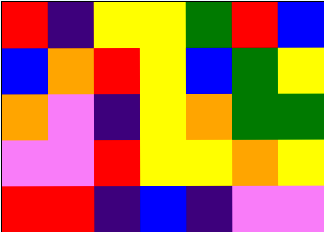[["red", "indigo", "yellow", "yellow", "green", "red", "blue"], ["blue", "orange", "red", "yellow", "blue", "green", "yellow"], ["orange", "violet", "indigo", "yellow", "orange", "green", "green"], ["violet", "violet", "red", "yellow", "yellow", "orange", "yellow"], ["red", "red", "indigo", "blue", "indigo", "violet", "violet"]]